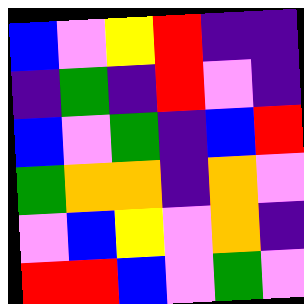[["blue", "violet", "yellow", "red", "indigo", "indigo"], ["indigo", "green", "indigo", "red", "violet", "indigo"], ["blue", "violet", "green", "indigo", "blue", "red"], ["green", "orange", "orange", "indigo", "orange", "violet"], ["violet", "blue", "yellow", "violet", "orange", "indigo"], ["red", "red", "blue", "violet", "green", "violet"]]